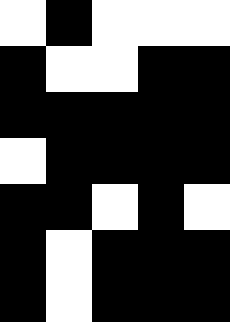[["white", "black", "white", "white", "white"], ["black", "white", "white", "black", "black"], ["black", "black", "black", "black", "black"], ["white", "black", "black", "black", "black"], ["black", "black", "white", "black", "white"], ["black", "white", "black", "black", "black"], ["black", "white", "black", "black", "black"]]